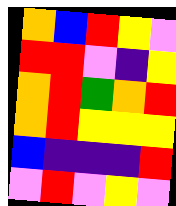[["orange", "blue", "red", "yellow", "violet"], ["red", "red", "violet", "indigo", "yellow"], ["orange", "red", "green", "orange", "red"], ["orange", "red", "yellow", "yellow", "yellow"], ["blue", "indigo", "indigo", "indigo", "red"], ["violet", "red", "violet", "yellow", "violet"]]